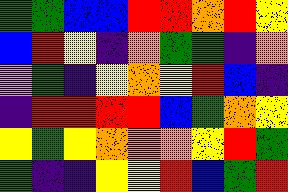[["green", "green", "blue", "blue", "red", "red", "orange", "red", "yellow"], ["blue", "red", "yellow", "indigo", "orange", "green", "green", "indigo", "orange"], ["violet", "green", "indigo", "yellow", "orange", "yellow", "red", "blue", "indigo"], ["indigo", "red", "red", "red", "red", "blue", "green", "orange", "yellow"], ["yellow", "green", "yellow", "orange", "orange", "orange", "yellow", "red", "green"], ["green", "indigo", "indigo", "yellow", "yellow", "red", "blue", "green", "red"]]